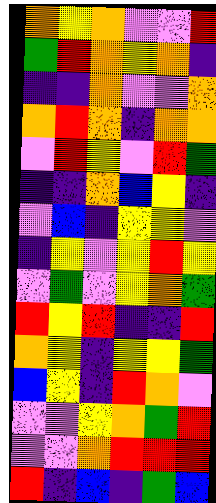[["orange", "yellow", "orange", "violet", "violet", "red"], ["green", "red", "orange", "yellow", "orange", "indigo"], ["indigo", "indigo", "orange", "violet", "violet", "orange"], ["orange", "red", "orange", "indigo", "orange", "orange"], ["violet", "red", "yellow", "violet", "red", "green"], ["indigo", "indigo", "orange", "blue", "yellow", "indigo"], ["violet", "blue", "indigo", "yellow", "yellow", "violet"], ["indigo", "yellow", "violet", "yellow", "red", "yellow"], ["violet", "green", "violet", "yellow", "orange", "green"], ["red", "yellow", "red", "indigo", "indigo", "red"], ["orange", "yellow", "indigo", "yellow", "yellow", "green"], ["blue", "yellow", "indigo", "red", "orange", "violet"], ["violet", "violet", "yellow", "orange", "green", "red"], ["violet", "violet", "orange", "red", "red", "red"], ["red", "indigo", "blue", "indigo", "green", "blue"]]